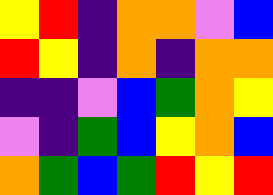[["yellow", "red", "indigo", "orange", "orange", "violet", "blue"], ["red", "yellow", "indigo", "orange", "indigo", "orange", "orange"], ["indigo", "indigo", "violet", "blue", "green", "orange", "yellow"], ["violet", "indigo", "green", "blue", "yellow", "orange", "blue"], ["orange", "green", "blue", "green", "red", "yellow", "red"]]